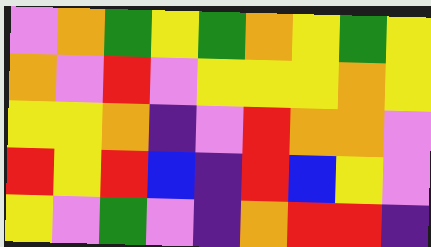[["violet", "orange", "green", "yellow", "green", "orange", "yellow", "green", "yellow"], ["orange", "violet", "red", "violet", "yellow", "yellow", "yellow", "orange", "yellow"], ["yellow", "yellow", "orange", "indigo", "violet", "red", "orange", "orange", "violet"], ["red", "yellow", "red", "blue", "indigo", "red", "blue", "yellow", "violet"], ["yellow", "violet", "green", "violet", "indigo", "orange", "red", "red", "indigo"]]